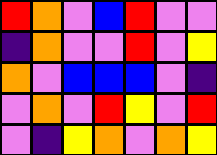[["red", "orange", "violet", "blue", "red", "violet", "violet"], ["indigo", "orange", "violet", "violet", "red", "violet", "yellow"], ["orange", "violet", "blue", "blue", "blue", "violet", "indigo"], ["violet", "orange", "violet", "red", "yellow", "violet", "red"], ["violet", "indigo", "yellow", "orange", "violet", "orange", "yellow"]]